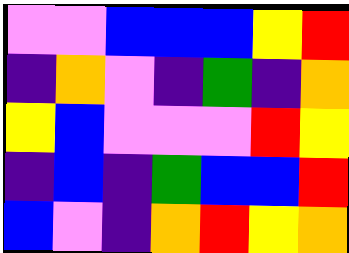[["violet", "violet", "blue", "blue", "blue", "yellow", "red"], ["indigo", "orange", "violet", "indigo", "green", "indigo", "orange"], ["yellow", "blue", "violet", "violet", "violet", "red", "yellow"], ["indigo", "blue", "indigo", "green", "blue", "blue", "red"], ["blue", "violet", "indigo", "orange", "red", "yellow", "orange"]]